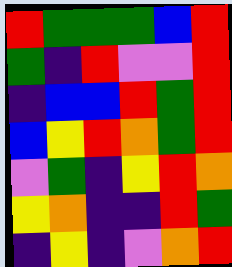[["red", "green", "green", "green", "blue", "red"], ["green", "indigo", "red", "violet", "violet", "red"], ["indigo", "blue", "blue", "red", "green", "red"], ["blue", "yellow", "red", "orange", "green", "red"], ["violet", "green", "indigo", "yellow", "red", "orange"], ["yellow", "orange", "indigo", "indigo", "red", "green"], ["indigo", "yellow", "indigo", "violet", "orange", "red"]]